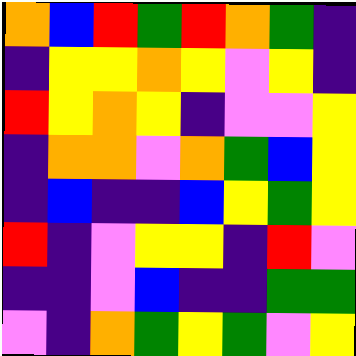[["orange", "blue", "red", "green", "red", "orange", "green", "indigo"], ["indigo", "yellow", "yellow", "orange", "yellow", "violet", "yellow", "indigo"], ["red", "yellow", "orange", "yellow", "indigo", "violet", "violet", "yellow"], ["indigo", "orange", "orange", "violet", "orange", "green", "blue", "yellow"], ["indigo", "blue", "indigo", "indigo", "blue", "yellow", "green", "yellow"], ["red", "indigo", "violet", "yellow", "yellow", "indigo", "red", "violet"], ["indigo", "indigo", "violet", "blue", "indigo", "indigo", "green", "green"], ["violet", "indigo", "orange", "green", "yellow", "green", "violet", "yellow"]]